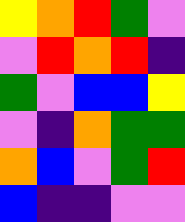[["yellow", "orange", "red", "green", "violet"], ["violet", "red", "orange", "red", "indigo"], ["green", "violet", "blue", "blue", "yellow"], ["violet", "indigo", "orange", "green", "green"], ["orange", "blue", "violet", "green", "red"], ["blue", "indigo", "indigo", "violet", "violet"]]